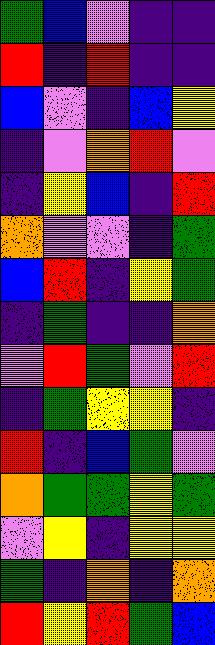[["green", "blue", "violet", "indigo", "indigo"], ["red", "indigo", "red", "indigo", "indigo"], ["blue", "violet", "indigo", "blue", "yellow"], ["indigo", "violet", "orange", "red", "violet"], ["indigo", "yellow", "blue", "indigo", "red"], ["orange", "violet", "violet", "indigo", "green"], ["blue", "red", "indigo", "yellow", "green"], ["indigo", "green", "indigo", "indigo", "orange"], ["violet", "red", "green", "violet", "red"], ["indigo", "green", "yellow", "yellow", "indigo"], ["red", "indigo", "blue", "green", "violet"], ["orange", "green", "green", "yellow", "green"], ["violet", "yellow", "indigo", "yellow", "yellow"], ["green", "indigo", "orange", "indigo", "orange"], ["red", "yellow", "red", "green", "blue"]]